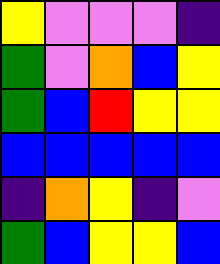[["yellow", "violet", "violet", "violet", "indigo"], ["green", "violet", "orange", "blue", "yellow"], ["green", "blue", "red", "yellow", "yellow"], ["blue", "blue", "blue", "blue", "blue"], ["indigo", "orange", "yellow", "indigo", "violet"], ["green", "blue", "yellow", "yellow", "blue"]]